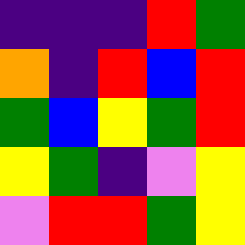[["indigo", "indigo", "indigo", "red", "green"], ["orange", "indigo", "red", "blue", "red"], ["green", "blue", "yellow", "green", "red"], ["yellow", "green", "indigo", "violet", "yellow"], ["violet", "red", "red", "green", "yellow"]]